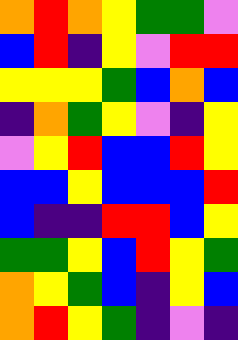[["orange", "red", "orange", "yellow", "green", "green", "violet"], ["blue", "red", "indigo", "yellow", "violet", "red", "red"], ["yellow", "yellow", "yellow", "green", "blue", "orange", "blue"], ["indigo", "orange", "green", "yellow", "violet", "indigo", "yellow"], ["violet", "yellow", "red", "blue", "blue", "red", "yellow"], ["blue", "blue", "yellow", "blue", "blue", "blue", "red"], ["blue", "indigo", "indigo", "red", "red", "blue", "yellow"], ["green", "green", "yellow", "blue", "red", "yellow", "green"], ["orange", "yellow", "green", "blue", "indigo", "yellow", "blue"], ["orange", "red", "yellow", "green", "indigo", "violet", "indigo"]]